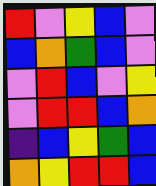[["red", "violet", "yellow", "blue", "violet"], ["blue", "orange", "green", "blue", "violet"], ["violet", "red", "blue", "violet", "yellow"], ["violet", "red", "red", "blue", "orange"], ["indigo", "blue", "yellow", "green", "blue"], ["orange", "yellow", "red", "red", "blue"]]